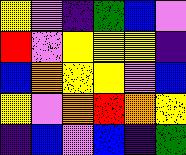[["yellow", "violet", "indigo", "green", "blue", "violet"], ["red", "violet", "yellow", "yellow", "yellow", "indigo"], ["blue", "orange", "yellow", "yellow", "violet", "blue"], ["yellow", "violet", "orange", "red", "orange", "yellow"], ["indigo", "blue", "violet", "blue", "indigo", "green"]]